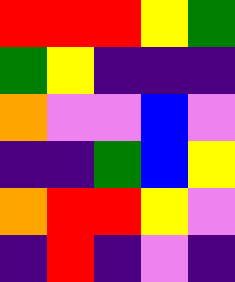[["red", "red", "red", "yellow", "green"], ["green", "yellow", "indigo", "indigo", "indigo"], ["orange", "violet", "violet", "blue", "violet"], ["indigo", "indigo", "green", "blue", "yellow"], ["orange", "red", "red", "yellow", "violet"], ["indigo", "red", "indigo", "violet", "indigo"]]